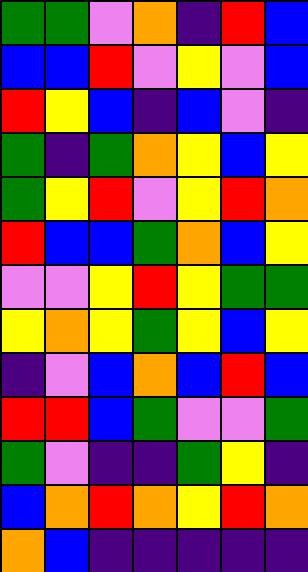[["green", "green", "violet", "orange", "indigo", "red", "blue"], ["blue", "blue", "red", "violet", "yellow", "violet", "blue"], ["red", "yellow", "blue", "indigo", "blue", "violet", "indigo"], ["green", "indigo", "green", "orange", "yellow", "blue", "yellow"], ["green", "yellow", "red", "violet", "yellow", "red", "orange"], ["red", "blue", "blue", "green", "orange", "blue", "yellow"], ["violet", "violet", "yellow", "red", "yellow", "green", "green"], ["yellow", "orange", "yellow", "green", "yellow", "blue", "yellow"], ["indigo", "violet", "blue", "orange", "blue", "red", "blue"], ["red", "red", "blue", "green", "violet", "violet", "green"], ["green", "violet", "indigo", "indigo", "green", "yellow", "indigo"], ["blue", "orange", "red", "orange", "yellow", "red", "orange"], ["orange", "blue", "indigo", "indigo", "indigo", "indigo", "indigo"]]